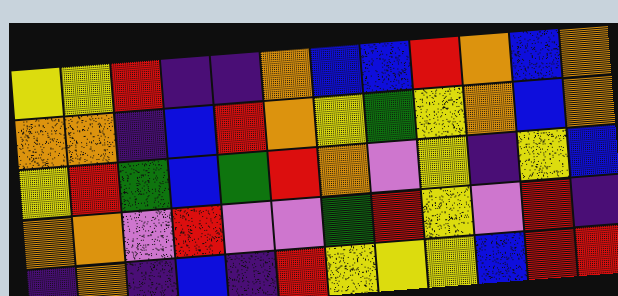[["yellow", "yellow", "red", "indigo", "indigo", "orange", "blue", "blue", "red", "orange", "blue", "orange"], ["orange", "orange", "indigo", "blue", "red", "orange", "yellow", "green", "yellow", "orange", "blue", "orange"], ["yellow", "red", "green", "blue", "green", "red", "orange", "violet", "yellow", "indigo", "yellow", "blue"], ["orange", "orange", "violet", "red", "violet", "violet", "green", "red", "yellow", "violet", "red", "indigo"], ["indigo", "orange", "indigo", "blue", "indigo", "red", "yellow", "yellow", "yellow", "blue", "red", "red"]]